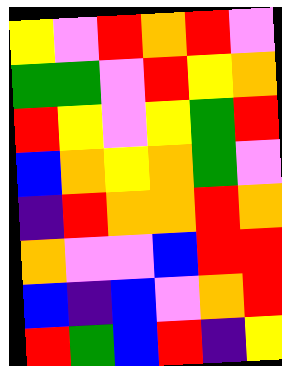[["yellow", "violet", "red", "orange", "red", "violet"], ["green", "green", "violet", "red", "yellow", "orange"], ["red", "yellow", "violet", "yellow", "green", "red"], ["blue", "orange", "yellow", "orange", "green", "violet"], ["indigo", "red", "orange", "orange", "red", "orange"], ["orange", "violet", "violet", "blue", "red", "red"], ["blue", "indigo", "blue", "violet", "orange", "red"], ["red", "green", "blue", "red", "indigo", "yellow"]]